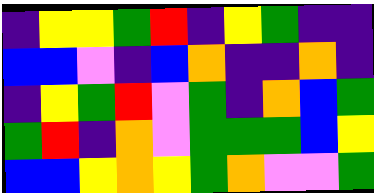[["indigo", "yellow", "yellow", "green", "red", "indigo", "yellow", "green", "indigo", "indigo"], ["blue", "blue", "violet", "indigo", "blue", "orange", "indigo", "indigo", "orange", "indigo"], ["indigo", "yellow", "green", "red", "violet", "green", "indigo", "orange", "blue", "green"], ["green", "red", "indigo", "orange", "violet", "green", "green", "green", "blue", "yellow"], ["blue", "blue", "yellow", "orange", "yellow", "green", "orange", "violet", "violet", "green"]]